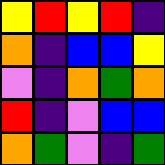[["yellow", "red", "yellow", "red", "indigo"], ["orange", "indigo", "blue", "blue", "yellow"], ["violet", "indigo", "orange", "green", "orange"], ["red", "indigo", "violet", "blue", "blue"], ["orange", "green", "violet", "indigo", "green"]]